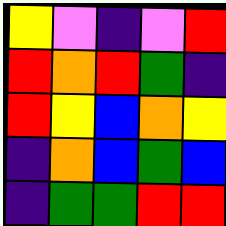[["yellow", "violet", "indigo", "violet", "red"], ["red", "orange", "red", "green", "indigo"], ["red", "yellow", "blue", "orange", "yellow"], ["indigo", "orange", "blue", "green", "blue"], ["indigo", "green", "green", "red", "red"]]